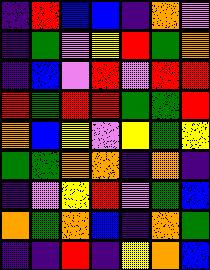[["indigo", "red", "blue", "blue", "indigo", "orange", "violet"], ["indigo", "green", "violet", "yellow", "red", "green", "orange"], ["indigo", "blue", "violet", "red", "violet", "red", "red"], ["red", "green", "red", "red", "green", "green", "red"], ["orange", "blue", "yellow", "violet", "yellow", "green", "yellow"], ["green", "green", "orange", "orange", "indigo", "orange", "indigo"], ["indigo", "violet", "yellow", "red", "violet", "green", "blue"], ["orange", "green", "orange", "blue", "indigo", "orange", "green"], ["indigo", "indigo", "red", "indigo", "yellow", "orange", "blue"]]